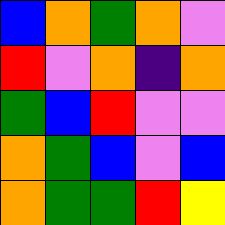[["blue", "orange", "green", "orange", "violet"], ["red", "violet", "orange", "indigo", "orange"], ["green", "blue", "red", "violet", "violet"], ["orange", "green", "blue", "violet", "blue"], ["orange", "green", "green", "red", "yellow"]]